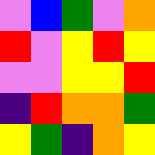[["violet", "blue", "green", "violet", "orange"], ["red", "violet", "yellow", "red", "yellow"], ["violet", "violet", "yellow", "yellow", "red"], ["indigo", "red", "orange", "orange", "green"], ["yellow", "green", "indigo", "orange", "yellow"]]